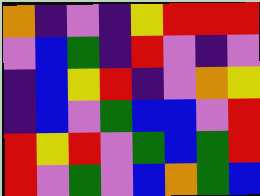[["orange", "indigo", "violet", "indigo", "yellow", "red", "red", "red"], ["violet", "blue", "green", "indigo", "red", "violet", "indigo", "violet"], ["indigo", "blue", "yellow", "red", "indigo", "violet", "orange", "yellow"], ["indigo", "blue", "violet", "green", "blue", "blue", "violet", "red"], ["red", "yellow", "red", "violet", "green", "blue", "green", "red"], ["red", "violet", "green", "violet", "blue", "orange", "green", "blue"]]